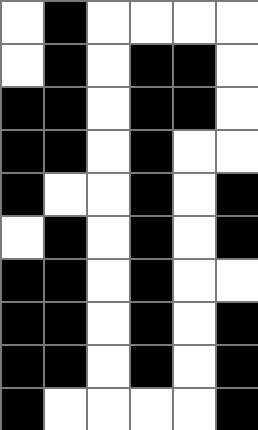[["white", "black", "white", "white", "white", "white"], ["white", "black", "white", "black", "black", "white"], ["black", "black", "white", "black", "black", "white"], ["black", "black", "white", "black", "white", "white"], ["black", "white", "white", "black", "white", "black"], ["white", "black", "white", "black", "white", "black"], ["black", "black", "white", "black", "white", "white"], ["black", "black", "white", "black", "white", "black"], ["black", "black", "white", "black", "white", "black"], ["black", "white", "white", "white", "white", "black"]]